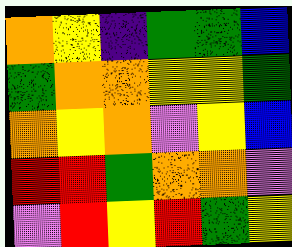[["orange", "yellow", "indigo", "green", "green", "blue"], ["green", "orange", "orange", "yellow", "yellow", "green"], ["orange", "yellow", "orange", "violet", "yellow", "blue"], ["red", "red", "green", "orange", "orange", "violet"], ["violet", "red", "yellow", "red", "green", "yellow"]]